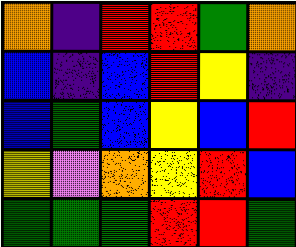[["orange", "indigo", "red", "red", "green", "orange"], ["blue", "indigo", "blue", "red", "yellow", "indigo"], ["blue", "green", "blue", "yellow", "blue", "red"], ["yellow", "violet", "orange", "yellow", "red", "blue"], ["green", "green", "green", "red", "red", "green"]]